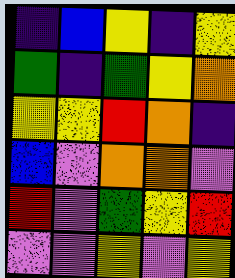[["indigo", "blue", "yellow", "indigo", "yellow"], ["green", "indigo", "green", "yellow", "orange"], ["yellow", "yellow", "red", "orange", "indigo"], ["blue", "violet", "orange", "orange", "violet"], ["red", "violet", "green", "yellow", "red"], ["violet", "violet", "yellow", "violet", "yellow"]]